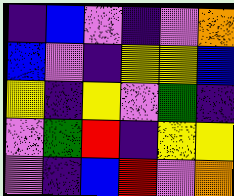[["indigo", "blue", "violet", "indigo", "violet", "orange"], ["blue", "violet", "indigo", "yellow", "yellow", "blue"], ["yellow", "indigo", "yellow", "violet", "green", "indigo"], ["violet", "green", "red", "indigo", "yellow", "yellow"], ["violet", "indigo", "blue", "red", "violet", "orange"]]